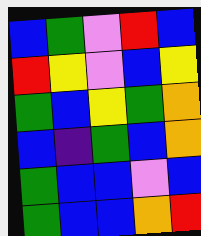[["blue", "green", "violet", "red", "blue"], ["red", "yellow", "violet", "blue", "yellow"], ["green", "blue", "yellow", "green", "orange"], ["blue", "indigo", "green", "blue", "orange"], ["green", "blue", "blue", "violet", "blue"], ["green", "blue", "blue", "orange", "red"]]